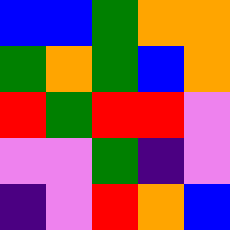[["blue", "blue", "green", "orange", "orange"], ["green", "orange", "green", "blue", "orange"], ["red", "green", "red", "red", "violet"], ["violet", "violet", "green", "indigo", "violet"], ["indigo", "violet", "red", "orange", "blue"]]